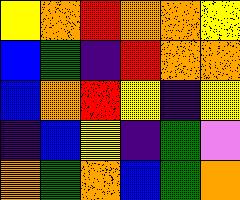[["yellow", "orange", "red", "orange", "orange", "yellow"], ["blue", "green", "indigo", "red", "orange", "orange"], ["blue", "orange", "red", "yellow", "indigo", "yellow"], ["indigo", "blue", "yellow", "indigo", "green", "violet"], ["orange", "green", "orange", "blue", "green", "orange"]]